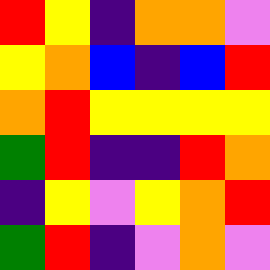[["red", "yellow", "indigo", "orange", "orange", "violet"], ["yellow", "orange", "blue", "indigo", "blue", "red"], ["orange", "red", "yellow", "yellow", "yellow", "yellow"], ["green", "red", "indigo", "indigo", "red", "orange"], ["indigo", "yellow", "violet", "yellow", "orange", "red"], ["green", "red", "indigo", "violet", "orange", "violet"]]